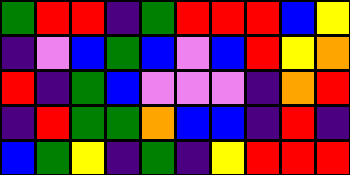[["green", "red", "red", "indigo", "green", "red", "red", "red", "blue", "yellow"], ["indigo", "violet", "blue", "green", "blue", "violet", "blue", "red", "yellow", "orange"], ["red", "indigo", "green", "blue", "violet", "violet", "violet", "indigo", "orange", "red"], ["indigo", "red", "green", "green", "orange", "blue", "blue", "indigo", "red", "indigo"], ["blue", "green", "yellow", "indigo", "green", "indigo", "yellow", "red", "red", "red"]]